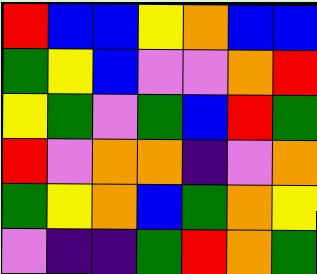[["red", "blue", "blue", "yellow", "orange", "blue", "blue"], ["green", "yellow", "blue", "violet", "violet", "orange", "red"], ["yellow", "green", "violet", "green", "blue", "red", "green"], ["red", "violet", "orange", "orange", "indigo", "violet", "orange"], ["green", "yellow", "orange", "blue", "green", "orange", "yellow"], ["violet", "indigo", "indigo", "green", "red", "orange", "green"]]